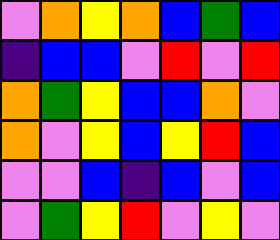[["violet", "orange", "yellow", "orange", "blue", "green", "blue"], ["indigo", "blue", "blue", "violet", "red", "violet", "red"], ["orange", "green", "yellow", "blue", "blue", "orange", "violet"], ["orange", "violet", "yellow", "blue", "yellow", "red", "blue"], ["violet", "violet", "blue", "indigo", "blue", "violet", "blue"], ["violet", "green", "yellow", "red", "violet", "yellow", "violet"]]